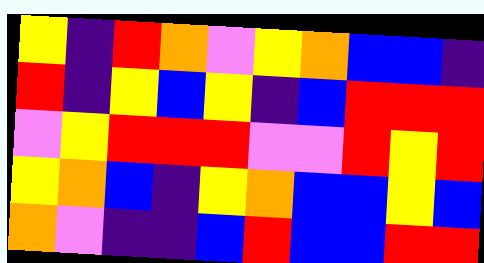[["yellow", "indigo", "red", "orange", "violet", "yellow", "orange", "blue", "blue", "indigo"], ["red", "indigo", "yellow", "blue", "yellow", "indigo", "blue", "red", "red", "red"], ["violet", "yellow", "red", "red", "red", "violet", "violet", "red", "yellow", "red"], ["yellow", "orange", "blue", "indigo", "yellow", "orange", "blue", "blue", "yellow", "blue"], ["orange", "violet", "indigo", "indigo", "blue", "red", "blue", "blue", "red", "red"]]